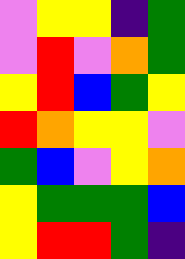[["violet", "yellow", "yellow", "indigo", "green"], ["violet", "red", "violet", "orange", "green"], ["yellow", "red", "blue", "green", "yellow"], ["red", "orange", "yellow", "yellow", "violet"], ["green", "blue", "violet", "yellow", "orange"], ["yellow", "green", "green", "green", "blue"], ["yellow", "red", "red", "green", "indigo"]]